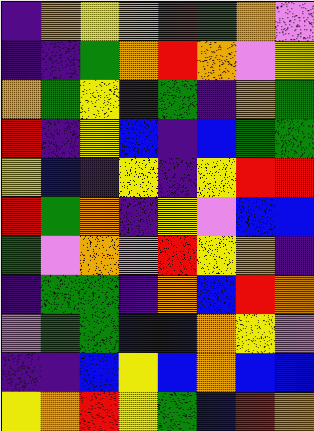[["indigo", "orange", "yellow", "orange", "red", "green", "orange", "violet"], ["indigo", "indigo", "green", "orange", "red", "orange", "violet", "yellow"], ["orange", "green", "yellow", "indigo", "green", "indigo", "orange", "green"], ["red", "indigo", "yellow", "blue", "indigo", "blue", "green", "green"], ["yellow", "blue", "indigo", "yellow", "indigo", "yellow", "red", "red"], ["red", "green", "orange", "indigo", "yellow", "violet", "blue", "blue"], ["green", "violet", "orange", "violet", "red", "yellow", "orange", "indigo"], ["indigo", "green", "green", "indigo", "orange", "blue", "red", "orange"], ["violet", "green", "green", "blue", "blue", "orange", "yellow", "violet"], ["indigo", "indigo", "blue", "yellow", "blue", "orange", "blue", "blue"], ["yellow", "orange", "red", "yellow", "green", "blue", "red", "orange"]]